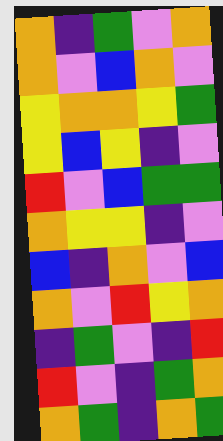[["orange", "indigo", "green", "violet", "orange"], ["orange", "violet", "blue", "orange", "violet"], ["yellow", "orange", "orange", "yellow", "green"], ["yellow", "blue", "yellow", "indigo", "violet"], ["red", "violet", "blue", "green", "green"], ["orange", "yellow", "yellow", "indigo", "violet"], ["blue", "indigo", "orange", "violet", "blue"], ["orange", "violet", "red", "yellow", "orange"], ["indigo", "green", "violet", "indigo", "red"], ["red", "violet", "indigo", "green", "orange"], ["orange", "green", "indigo", "orange", "green"]]